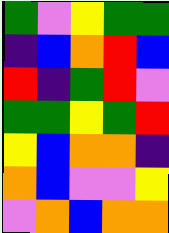[["green", "violet", "yellow", "green", "green"], ["indigo", "blue", "orange", "red", "blue"], ["red", "indigo", "green", "red", "violet"], ["green", "green", "yellow", "green", "red"], ["yellow", "blue", "orange", "orange", "indigo"], ["orange", "blue", "violet", "violet", "yellow"], ["violet", "orange", "blue", "orange", "orange"]]